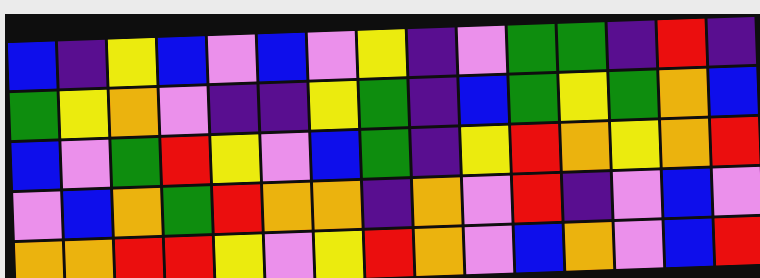[["blue", "indigo", "yellow", "blue", "violet", "blue", "violet", "yellow", "indigo", "violet", "green", "green", "indigo", "red", "indigo"], ["green", "yellow", "orange", "violet", "indigo", "indigo", "yellow", "green", "indigo", "blue", "green", "yellow", "green", "orange", "blue"], ["blue", "violet", "green", "red", "yellow", "violet", "blue", "green", "indigo", "yellow", "red", "orange", "yellow", "orange", "red"], ["violet", "blue", "orange", "green", "red", "orange", "orange", "indigo", "orange", "violet", "red", "indigo", "violet", "blue", "violet"], ["orange", "orange", "red", "red", "yellow", "violet", "yellow", "red", "orange", "violet", "blue", "orange", "violet", "blue", "red"]]